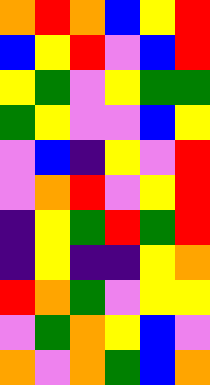[["orange", "red", "orange", "blue", "yellow", "red"], ["blue", "yellow", "red", "violet", "blue", "red"], ["yellow", "green", "violet", "yellow", "green", "green"], ["green", "yellow", "violet", "violet", "blue", "yellow"], ["violet", "blue", "indigo", "yellow", "violet", "red"], ["violet", "orange", "red", "violet", "yellow", "red"], ["indigo", "yellow", "green", "red", "green", "red"], ["indigo", "yellow", "indigo", "indigo", "yellow", "orange"], ["red", "orange", "green", "violet", "yellow", "yellow"], ["violet", "green", "orange", "yellow", "blue", "violet"], ["orange", "violet", "orange", "green", "blue", "orange"]]